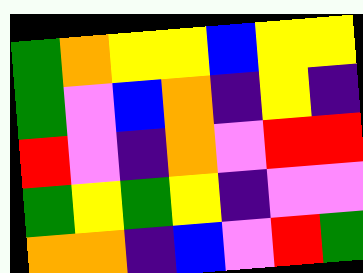[["green", "orange", "yellow", "yellow", "blue", "yellow", "yellow"], ["green", "violet", "blue", "orange", "indigo", "yellow", "indigo"], ["red", "violet", "indigo", "orange", "violet", "red", "red"], ["green", "yellow", "green", "yellow", "indigo", "violet", "violet"], ["orange", "orange", "indigo", "blue", "violet", "red", "green"]]